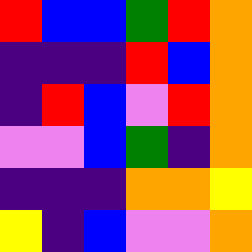[["red", "blue", "blue", "green", "red", "orange"], ["indigo", "indigo", "indigo", "red", "blue", "orange"], ["indigo", "red", "blue", "violet", "red", "orange"], ["violet", "violet", "blue", "green", "indigo", "orange"], ["indigo", "indigo", "indigo", "orange", "orange", "yellow"], ["yellow", "indigo", "blue", "violet", "violet", "orange"]]